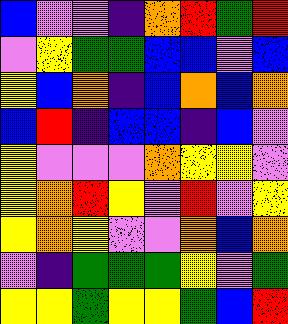[["blue", "violet", "violet", "indigo", "orange", "red", "green", "red"], ["violet", "yellow", "green", "green", "blue", "blue", "violet", "blue"], ["yellow", "blue", "orange", "indigo", "blue", "orange", "blue", "orange"], ["blue", "red", "indigo", "blue", "blue", "indigo", "blue", "violet"], ["yellow", "violet", "violet", "violet", "orange", "yellow", "yellow", "violet"], ["yellow", "orange", "red", "yellow", "violet", "red", "violet", "yellow"], ["yellow", "orange", "yellow", "violet", "violet", "orange", "blue", "orange"], ["violet", "indigo", "green", "green", "green", "yellow", "violet", "green"], ["yellow", "yellow", "green", "yellow", "yellow", "green", "blue", "red"]]